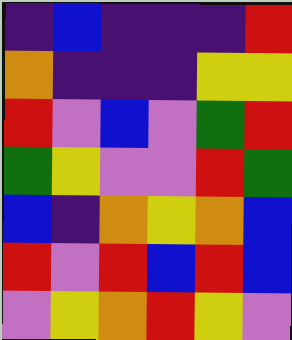[["indigo", "blue", "indigo", "indigo", "indigo", "red"], ["orange", "indigo", "indigo", "indigo", "yellow", "yellow"], ["red", "violet", "blue", "violet", "green", "red"], ["green", "yellow", "violet", "violet", "red", "green"], ["blue", "indigo", "orange", "yellow", "orange", "blue"], ["red", "violet", "red", "blue", "red", "blue"], ["violet", "yellow", "orange", "red", "yellow", "violet"]]